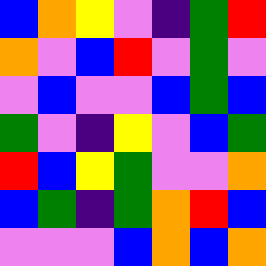[["blue", "orange", "yellow", "violet", "indigo", "green", "red"], ["orange", "violet", "blue", "red", "violet", "green", "violet"], ["violet", "blue", "violet", "violet", "blue", "green", "blue"], ["green", "violet", "indigo", "yellow", "violet", "blue", "green"], ["red", "blue", "yellow", "green", "violet", "violet", "orange"], ["blue", "green", "indigo", "green", "orange", "red", "blue"], ["violet", "violet", "violet", "blue", "orange", "blue", "orange"]]